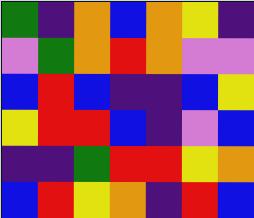[["green", "indigo", "orange", "blue", "orange", "yellow", "indigo"], ["violet", "green", "orange", "red", "orange", "violet", "violet"], ["blue", "red", "blue", "indigo", "indigo", "blue", "yellow"], ["yellow", "red", "red", "blue", "indigo", "violet", "blue"], ["indigo", "indigo", "green", "red", "red", "yellow", "orange"], ["blue", "red", "yellow", "orange", "indigo", "red", "blue"]]